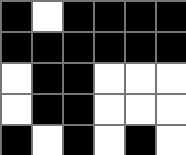[["black", "white", "black", "black", "black", "black"], ["black", "black", "black", "black", "black", "black"], ["white", "black", "black", "white", "white", "white"], ["white", "black", "black", "white", "white", "white"], ["black", "white", "black", "white", "black", "white"]]